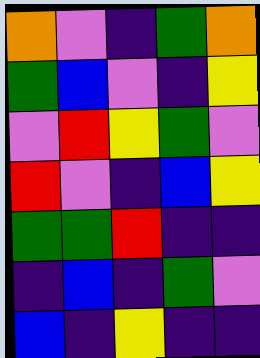[["orange", "violet", "indigo", "green", "orange"], ["green", "blue", "violet", "indigo", "yellow"], ["violet", "red", "yellow", "green", "violet"], ["red", "violet", "indigo", "blue", "yellow"], ["green", "green", "red", "indigo", "indigo"], ["indigo", "blue", "indigo", "green", "violet"], ["blue", "indigo", "yellow", "indigo", "indigo"]]